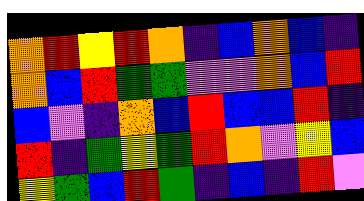[["orange", "red", "yellow", "red", "orange", "indigo", "blue", "orange", "blue", "indigo"], ["orange", "blue", "red", "green", "green", "violet", "violet", "orange", "blue", "red"], ["blue", "violet", "indigo", "orange", "blue", "red", "blue", "blue", "red", "indigo"], ["red", "indigo", "green", "yellow", "green", "red", "orange", "violet", "yellow", "blue"], ["yellow", "green", "blue", "red", "green", "indigo", "blue", "indigo", "red", "violet"]]